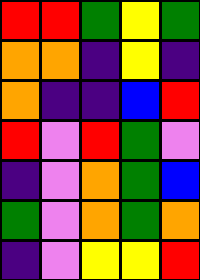[["red", "red", "green", "yellow", "green"], ["orange", "orange", "indigo", "yellow", "indigo"], ["orange", "indigo", "indigo", "blue", "red"], ["red", "violet", "red", "green", "violet"], ["indigo", "violet", "orange", "green", "blue"], ["green", "violet", "orange", "green", "orange"], ["indigo", "violet", "yellow", "yellow", "red"]]